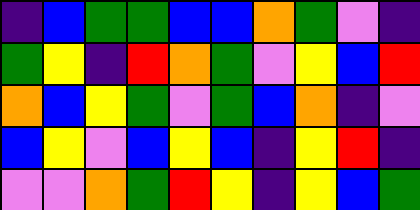[["indigo", "blue", "green", "green", "blue", "blue", "orange", "green", "violet", "indigo"], ["green", "yellow", "indigo", "red", "orange", "green", "violet", "yellow", "blue", "red"], ["orange", "blue", "yellow", "green", "violet", "green", "blue", "orange", "indigo", "violet"], ["blue", "yellow", "violet", "blue", "yellow", "blue", "indigo", "yellow", "red", "indigo"], ["violet", "violet", "orange", "green", "red", "yellow", "indigo", "yellow", "blue", "green"]]